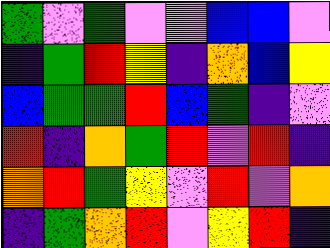[["green", "violet", "green", "violet", "violet", "blue", "blue", "violet"], ["indigo", "green", "red", "yellow", "indigo", "orange", "blue", "yellow"], ["blue", "green", "green", "red", "blue", "green", "indigo", "violet"], ["red", "indigo", "orange", "green", "red", "violet", "red", "indigo"], ["orange", "red", "green", "yellow", "violet", "red", "violet", "orange"], ["indigo", "green", "orange", "red", "violet", "yellow", "red", "indigo"]]